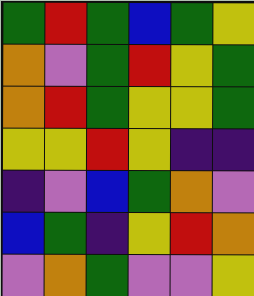[["green", "red", "green", "blue", "green", "yellow"], ["orange", "violet", "green", "red", "yellow", "green"], ["orange", "red", "green", "yellow", "yellow", "green"], ["yellow", "yellow", "red", "yellow", "indigo", "indigo"], ["indigo", "violet", "blue", "green", "orange", "violet"], ["blue", "green", "indigo", "yellow", "red", "orange"], ["violet", "orange", "green", "violet", "violet", "yellow"]]